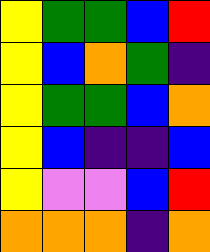[["yellow", "green", "green", "blue", "red"], ["yellow", "blue", "orange", "green", "indigo"], ["yellow", "green", "green", "blue", "orange"], ["yellow", "blue", "indigo", "indigo", "blue"], ["yellow", "violet", "violet", "blue", "red"], ["orange", "orange", "orange", "indigo", "orange"]]